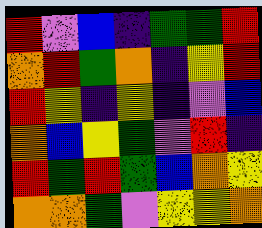[["red", "violet", "blue", "indigo", "green", "green", "red"], ["orange", "red", "green", "orange", "indigo", "yellow", "red"], ["red", "yellow", "indigo", "yellow", "indigo", "violet", "blue"], ["orange", "blue", "yellow", "green", "violet", "red", "indigo"], ["red", "green", "red", "green", "blue", "orange", "yellow"], ["orange", "orange", "green", "violet", "yellow", "yellow", "orange"]]